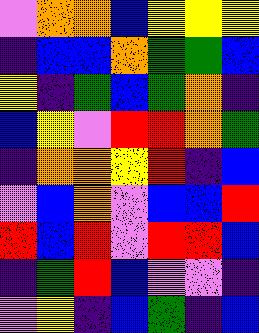[["violet", "orange", "orange", "blue", "yellow", "yellow", "yellow"], ["indigo", "blue", "blue", "orange", "green", "green", "blue"], ["yellow", "indigo", "green", "blue", "green", "orange", "indigo"], ["blue", "yellow", "violet", "red", "red", "orange", "green"], ["indigo", "orange", "orange", "yellow", "red", "indigo", "blue"], ["violet", "blue", "orange", "violet", "blue", "blue", "red"], ["red", "blue", "red", "violet", "red", "red", "blue"], ["indigo", "green", "red", "blue", "violet", "violet", "indigo"], ["violet", "yellow", "indigo", "blue", "green", "indigo", "blue"]]